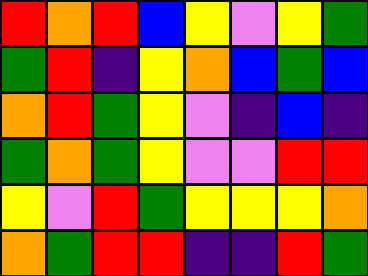[["red", "orange", "red", "blue", "yellow", "violet", "yellow", "green"], ["green", "red", "indigo", "yellow", "orange", "blue", "green", "blue"], ["orange", "red", "green", "yellow", "violet", "indigo", "blue", "indigo"], ["green", "orange", "green", "yellow", "violet", "violet", "red", "red"], ["yellow", "violet", "red", "green", "yellow", "yellow", "yellow", "orange"], ["orange", "green", "red", "red", "indigo", "indigo", "red", "green"]]